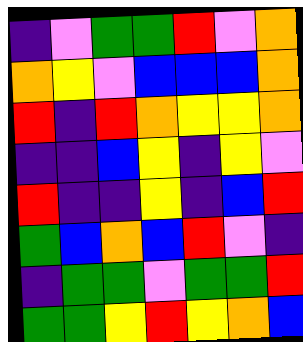[["indigo", "violet", "green", "green", "red", "violet", "orange"], ["orange", "yellow", "violet", "blue", "blue", "blue", "orange"], ["red", "indigo", "red", "orange", "yellow", "yellow", "orange"], ["indigo", "indigo", "blue", "yellow", "indigo", "yellow", "violet"], ["red", "indigo", "indigo", "yellow", "indigo", "blue", "red"], ["green", "blue", "orange", "blue", "red", "violet", "indigo"], ["indigo", "green", "green", "violet", "green", "green", "red"], ["green", "green", "yellow", "red", "yellow", "orange", "blue"]]